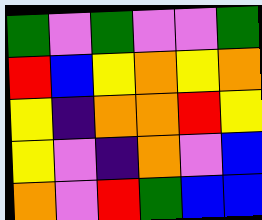[["green", "violet", "green", "violet", "violet", "green"], ["red", "blue", "yellow", "orange", "yellow", "orange"], ["yellow", "indigo", "orange", "orange", "red", "yellow"], ["yellow", "violet", "indigo", "orange", "violet", "blue"], ["orange", "violet", "red", "green", "blue", "blue"]]